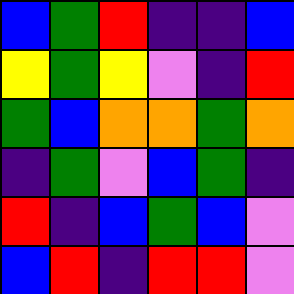[["blue", "green", "red", "indigo", "indigo", "blue"], ["yellow", "green", "yellow", "violet", "indigo", "red"], ["green", "blue", "orange", "orange", "green", "orange"], ["indigo", "green", "violet", "blue", "green", "indigo"], ["red", "indigo", "blue", "green", "blue", "violet"], ["blue", "red", "indigo", "red", "red", "violet"]]